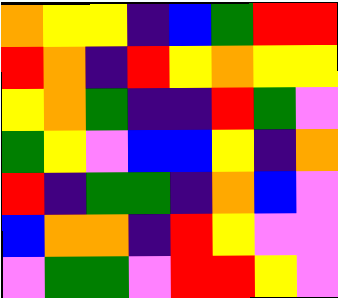[["orange", "yellow", "yellow", "indigo", "blue", "green", "red", "red"], ["red", "orange", "indigo", "red", "yellow", "orange", "yellow", "yellow"], ["yellow", "orange", "green", "indigo", "indigo", "red", "green", "violet"], ["green", "yellow", "violet", "blue", "blue", "yellow", "indigo", "orange"], ["red", "indigo", "green", "green", "indigo", "orange", "blue", "violet"], ["blue", "orange", "orange", "indigo", "red", "yellow", "violet", "violet"], ["violet", "green", "green", "violet", "red", "red", "yellow", "violet"]]